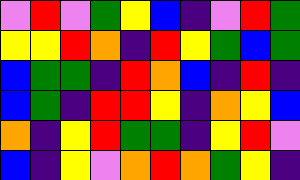[["violet", "red", "violet", "green", "yellow", "blue", "indigo", "violet", "red", "green"], ["yellow", "yellow", "red", "orange", "indigo", "red", "yellow", "green", "blue", "green"], ["blue", "green", "green", "indigo", "red", "orange", "blue", "indigo", "red", "indigo"], ["blue", "green", "indigo", "red", "red", "yellow", "indigo", "orange", "yellow", "blue"], ["orange", "indigo", "yellow", "red", "green", "green", "indigo", "yellow", "red", "violet"], ["blue", "indigo", "yellow", "violet", "orange", "red", "orange", "green", "yellow", "indigo"]]